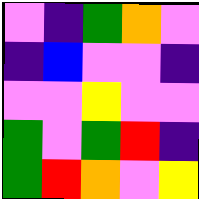[["violet", "indigo", "green", "orange", "violet"], ["indigo", "blue", "violet", "violet", "indigo"], ["violet", "violet", "yellow", "violet", "violet"], ["green", "violet", "green", "red", "indigo"], ["green", "red", "orange", "violet", "yellow"]]